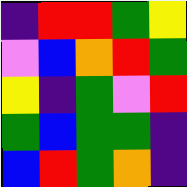[["indigo", "red", "red", "green", "yellow"], ["violet", "blue", "orange", "red", "green"], ["yellow", "indigo", "green", "violet", "red"], ["green", "blue", "green", "green", "indigo"], ["blue", "red", "green", "orange", "indigo"]]